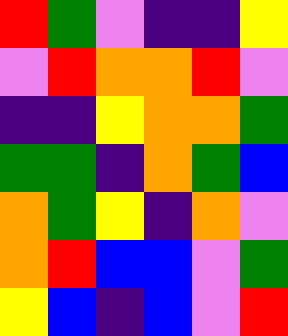[["red", "green", "violet", "indigo", "indigo", "yellow"], ["violet", "red", "orange", "orange", "red", "violet"], ["indigo", "indigo", "yellow", "orange", "orange", "green"], ["green", "green", "indigo", "orange", "green", "blue"], ["orange", "green", "yellow", "indigo", "orange", "violet"], ["orange", "red", "blue", "blue", "violet", "green"], ["yellow", "blue", "indigo", "blue", "violet", "red"]]